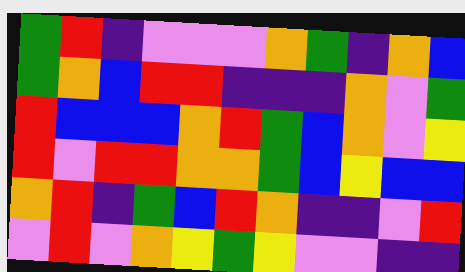[["green", "red", "indigo", "violet", "violet", "violet", "orange", "green", "indigo", "orange", "blue"], ["green", "orange", "blue", "red", "red", "indigo", "indigo", "indigo", "orange", "violet", "green"], ["red", "blue", "blue", "blue", "orange", "red", "green", "blue", "orange", "violet", "yellow"], ["red", "violet", "red", "red", "orange", "orange", "green", "blue", "yellow", "blue", "blue"], ["orange", "red", "indigo", "green", "blue", "red", "orange", "indigo", "indigo", "violet", "red"], ["violet", "red", "violet", "orange", "yellow", "green", "yellow", "violet", "violet", "indigo", "indigo"]]